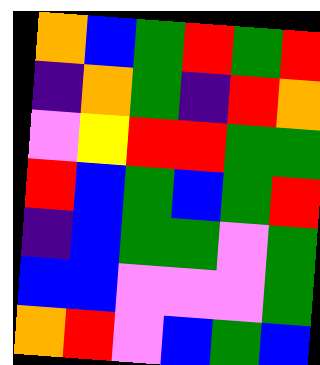[["orange", "blue", "green", "red", "green", "red"], ["indigo", "orange", "green", "indigo", "red", "orange"], ["violet", "yellow", "red", "red", "green", "green"], ["red", "blue", "green", "blue", "green", "red"], ["indigo", "blue", "green", "green", "violet", "green"], ["blue", "blue", "violet", "violet", "violet", "green"], ["orange", "red", "violet", "blue", "green", "blue"]]